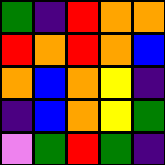[["green", "indigo", "red", "orange", "orange"], ["red", "orange", "red", "orange", "blue"], ["orange", "blue", "orange", "yellow", "indigo"], ["indigo", "blue", "orange", "yellow", "green"], ["violet", "green", "red", "green", "indigo"]]